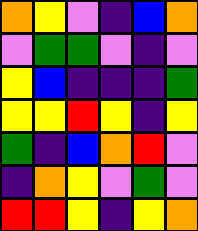[["orange", "yellow", "violet", "indigo", "blue", "orange"], ["violet", "green", "green", "violet", "indigo", "violet"], ["yellow", "blue", "indigo", "indigo", "indigo", "green"], ["yellow", "yellow", "red", "yellow", "indigo", "yellow"], ["green", "indigo", "blue", "orange", "red", "violet"], ["indigo", "orange", "yellow", "violet", "green", "violet"], ["red", "red", "yellow", "indigo", "yellow", "orange"]]